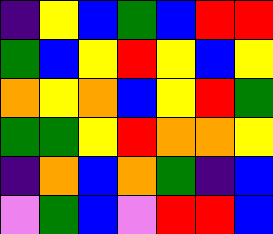[["indigo", "yellow", "blue", "green", "blue", "red", "red"], ["green", "blue", "yellow", "red", "yellow", "blue", "yellow"], ["orange", "yellow", "orange", "blue", "yellow", "red", "green"], ["green", "green", "yellow", "red", "orange", "orange", "yellow"], ["indigo", "orange", "blue", "orange", "green", "indigo", "blue"], ["violet", "green", "blue", "violet", "red", "red", "blue"]]